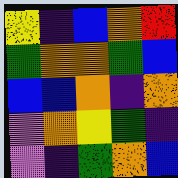[["yellow", "indigo", "blue", "orange", "red"], ["green", "orange", "orange", "green", "blue"], ["blue", "blue", "orange", "indigo", "orange"], ["violet", "orange", "yellow", "green", "indigo"], ["violet", "indigo", "green", "orange", "blue"]]